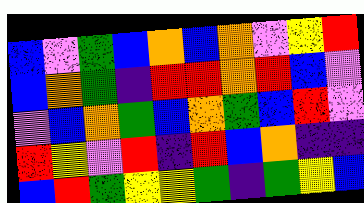[["blue", "violet", "green", "blue", "orange", "blue", "orange", "violet", "yellow", "red"], ["blue", "orange", "green", "indigo", "red", "red", "orange", "red", "blue", "violet"], ["violet", "blue", "orange", "green", "blue", "orange", "green", "blue", "red", "violet"], ["red", "yellow", "violet", "red", "indigo", "red", "blue", "orange", "indigo", "indigo"], ["blue", "red", "green", "yellow", "yellow", "green", "indigo", "green", "yellow", "blue"]]